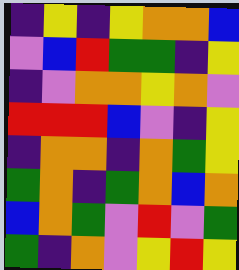[["indigo", "yellow", "indigo", "yellow", "orange", "orange", "blue"], ["violet", "blue", "red", "green", "green", "indigo", "yellow"], ["indigo", "violet", "orange", "orange", "yellow", "orange", "violet"], ["red", "red", "red", "blue", "violet", "indigo", "yellow"], ["indigo", "orange", "orange", "indigo", "orange", "green", "yellow"], ["green", "orange", "indigo", "green", "orange", "blue", "orange"], ["blue", "orange", "green", "violet", "red", "violet", "green"], ["green", "indigo", "orange", "violet", "yellow", "red", "yellow"]]